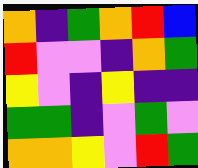[["orange", "indigo", "green", "orange", "red", "blue"], ["red", "violet", "violet", "indigo", "orange", "green"], ["yellow", "violet", "indigo", "yellow", "indigo", "indigo"], ["green", "green", "indigo", "violet", "green", "violet"], ["orange", "orange", "yellow", "violet", "red", "green"]]